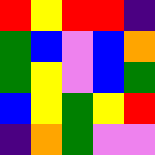[["red", "yellow", "red", "red", "indigo"], ["green", "blue", "violet", "blue", "orange"], ["green", "yellow", "violet", "blue", "green"], ["blue", "yellow", "green", "yellow", "red"], ["indigo", "orange", "green", "violet", "violet"]]